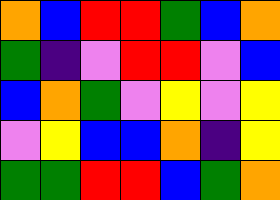[["orange", "blue", "red", "red", "green", "blue", "orange"], ["green", "indigo", "violet", "red", "red", "violet", "blue"], ["blue", "orange", "green", "violet", "yellow", "violet", "yellow"], ["violet", "yellow", "blue", "blue", "orange", "indigo", "yellow"], ["green", "green", "red", "red", "blue", "green", "orange"]]